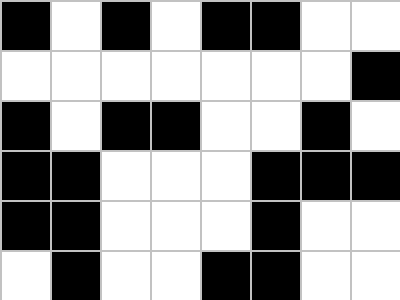[["black", "white", "black", "white", "black", "black", "white", "white"], ["white", "white", "white", "white", "white", "white", "white", "black"], ["black", "white", "black", "black", "white", "white", "black", "white"], ["black", "black", "white", "white", "white", "black", "black", "black"], ["black", "black", "white", "white", "white", "black", "white", "white"], ["white", "black", "white", "white", "black", "black", "white", "white"]]